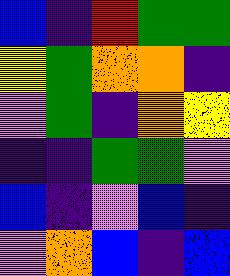[["blue", "indigo", "red", "green", "green"], ["yellow", "green", "orange", "orange", "indigo"], ["violet", "green", "indigo", "orange", "yellow"], ["indigo", "indigo", "green", "green", "violet"], ["blue", "indigo", "violet", "blue", "indigo"], ["violet", "orange", "blue", "indigo", "blue"]]